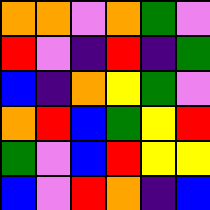[["orange", "orange", "violet", "orange", "green", "violet"], ["red", "violet", "indigo", "red", "indigo", "green"], ["blue", "indigo", "orange", "yellow", "green", "violet"], ["orange", "red", "blue", "green", "yellow", "red"], ["green", "violet", "blue", "red", "yellow", "yellow"], ["blue", "violet", "red", "orange", "indigo", "blue"]]